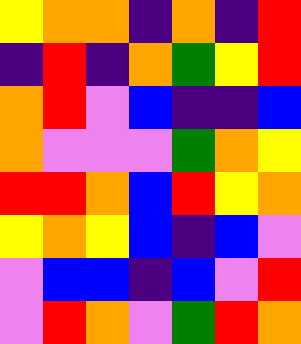[["yellow", "orange", "orange", "indigo", "orange", "indigo", "red"], ["indigo", "red", "indigo", "orange", "green", "yellow", "red"], ["orange", "red", "violet", "blue", "indigo", "indigo", "blue"], ["orange", "violet", "violet", "violet", "green", "orange", "yellow"], ["red", "red", "orange", "blue", "red", "yellow", "orange"], ["yellow", "orange", "yellow", "blue", "indigo", "blue", "violet"], ["violet", "blue", "blue", "indigo", "blue", "violet", "red"], ["violet", "red", "orange", "violet", "green", "red", "orange"]]